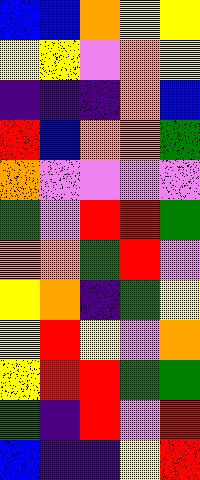[["blue", "blue", "orange", "yellow", "yellow"], ["yellow", "yellow", "violet", "orange", "yellow"], ["indigo", "indigo", "indigo", "orange", "blue"], ["red", "blue", "orange", "orange", "green"], ["orange", "violet", "violet", "violet", "violet"], ["green", "violet", "red", "red", "green"], ["orange", "orange", "green", "red", "violet"], ["yellow", "orange", "indigo", "green", "yellow"], ["yellow", "red", "yellow", "violet", "orange"], ["yellow", "red", "red", "green", "green"], ["green", "indigo", "red", "violet", "red"], ["blue", "indigo", "indigo", "yellow", "red"]]